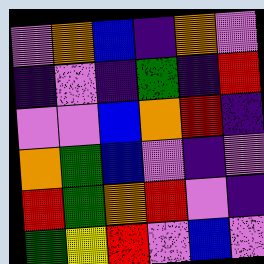[["violet", "orange", "blue", "indigo", "orange", "violet"], ["indigo", "violet", "indigo", "green", "indigo", "red"], ["violet", "violet", "blue", "orange", "red", "indigo"], ["orange", "green", "blue", "violet", "indigo", "violet"], ["red", "green", "orange", "red", "violet", "indigo"], ["green", "yellow", "red", "violet", "blue", "violet"]]